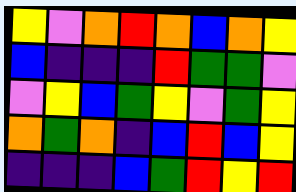[["yellow", "violet", "orange", "red", "orange", "blue", "orange", "yellow"], ["blue", "indigo", "indigo", "indigo", "red", "green", "green", "violet"], ["violet", "yellow", "blue", "green", "yellow", "violet", "green", "yellow"], ["orange", "green", "orange", "indigo", "blue", "red", "blue", "yellow"], ["indigo", "indigo", "indigo", "blue", "green", "red", "yellow", "red"]]